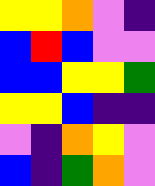[["yellow", "yellow", "orange", "violet", "indigo"], ["blue", "red", "blue", "violet", "violet"], ["blue", "blue", "yellow", "yellow", "green"], ["yellow", "yellow", "blue", "indigo", "indigo"], ["violet", "indigo", "orange", "yellow", "violet"], ["blue", "indigo", "green", "orange", "violet"]]